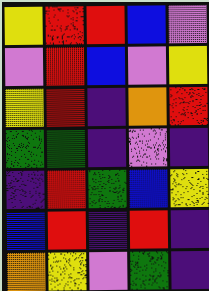[["yellow", "red", "red", "blue", "violet"], ["violet", "red", "blue", "violet", "yellow"], ["yellow", "red", "indigo", "orange", "red"], ["green", "green", "indigo", "violet", "indigo"], ["indigo", "red", "green", "blue", "yellow"], ["blue", "red", "indigo", "red", "indigo"], ["orange", "yellow", "violet", "green", "indigo"]]